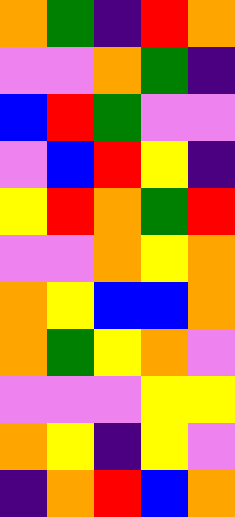[["orange", "green", "indigo", "red", "orange"], ["violet", "violet", "orange", "green", "indigo"], ["blue", "red", "green", "violet", "violet"], ["violet", "blue", "red", "yellow", "indigo"], ["yellow", "red", "orange", "green", "red"], ["violet", "violet", "orange", "yellow", "orange"], ["orange", "yellow", "blue", "blue", "orange"], ["orange", "green", "yellow", "orange", "violet"], ["violet", "violet", "violet", "yellow", "yellow"], ["orange", "yellow", "indigo", "yellow", "violet"], ["indigo", "orange", "red", "blue", "orange"]]